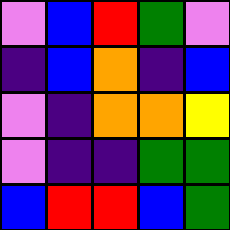[["violet", "blue", "red", "green", "violet"], ["indigo", "blue", "orange", "indigo", "blue"], ["violet", "indigo", "orange", "orange", "yellow"], ["violet", "indigo", "indigo", "green", "green"], ["blue", "red", "red", "blue", "green"]]